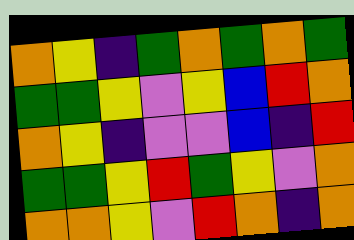[["orange", "yellow", "indigo", "green", "orange", "green", "orange", "green"], ["green", "green", "yellow", "violet", "yellow", "blue", "red", "orange"], ["orange", "yellow", "indigo", "violet", "violet", "blue", "indigo", "red"], ["green", "green", "yellow", "red", "green", "yellow", "violet", "orange"], ["orange", "orange", "yellow", "violet", "red", "orange", "indigo", "orange"]]